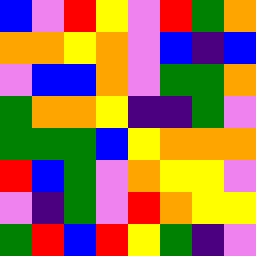[["blue", "violet", "red", "yellow", "violet", "red", "green", "orange"], ["orange", "orange", "yellow", "orange", "violet", "blue", "indigo", "blue"], ["violet", "blue", "blue", "orange", "violet", "green", "green", "orange"], ["green", "orange", "orange", "yellow", "indigo", "indigo", "green", "violet"], ["green", "green", "green", "blue", "yellow", "orange", "orange", "orange"], ["red", "blue", "green", "violet", "orange", "yellow", "yellow", "violet"], ["violet", "indigo", "green", "violet", "red", "orange", "yellow", "yellow"], ["green", "red", "blue", "red", "yellow", "green", "indigo", "violet"]]